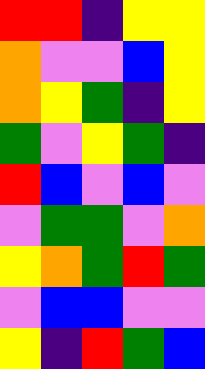[["red", "red", "indigo", "yellow", "yellow"], ["orange", "violet", "violet", "blue", "yellow"], ["orange", "yellow", "green", "indigo", "yellow"], ["green", "violet", "yellow", "green", "indigo"], ["red", "blue", "violet", "blue", "violet"], ["violet", "green", "green", "violet", "orange"], ["yellow", "orange", "green", "red", "green"], ["violet", "blue", "blue", "violet", "violet"], ["yellow", "indigo", "red", "green", "blue"]]